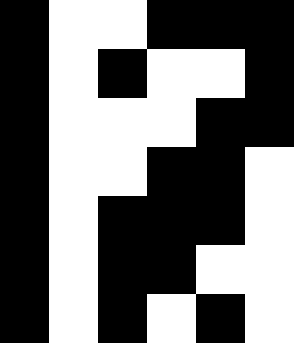[["black", "white", "white", "black", "black", "black"], ["black", "white", "black", "white", "white", "black"], ["black", "white", "white", "white", "black", "black"], ["black", "white", "white", "black", "black", "white"], ["black", "white", "black", "black", "black", "white"], ["black", "white", "black", "black", "white", "white"], ["black", "white", "black", "white", "black", "white"]]